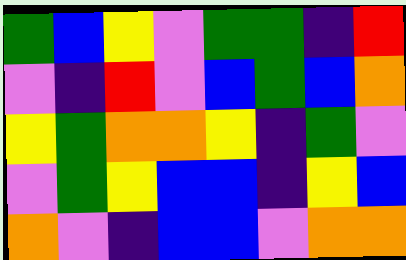[["green", "blue", "yellow", "violet", "green", "green", "indigo", "red"], ["violet", "indigo", "red", "violet", "blue", "green", "blue", "orange"], ["yellow", "green", "orange", "orange", "yellow", "indigo", "green", "violet"], ["violet", "green", "yellow", "blue", "blue", "indigo", "yellow", "blue"], ["orange", "violet", "indigo", "blue", "blue", "violet", "orange", "orange"]]